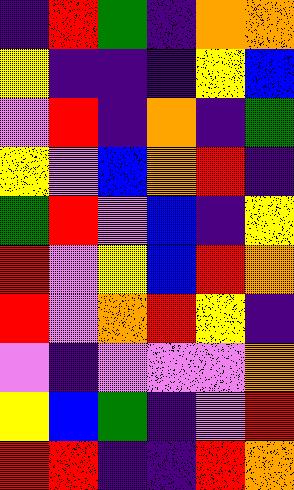[["indigo", "red", "green", "indigo", "orange", "orange"], ["yellow", "indigo", "indigo", "indigo", "yellow", "blue"], ["violet", "red", "indigo", "orange", "indigo", "green"], ["yellow", "violet", "blue", "orange", "red", "indigo"], ["green", "red", "violet", "blue", "indigo", "yellow"], ["red", "violet", "yellow", "blue", "red", "orange"], ["red", "violet", "orange", "red", "yellow", "indigo"], ["violet", "indigo", "violet", "violet", "violet", "orange"], ["yellow", "blue", "green", "indigo", "violet", "red"], ["red", "red", "indigo", "indigo", "red", "orange"]]